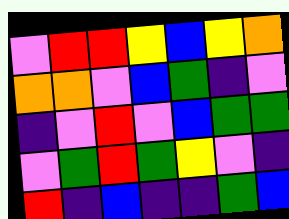[["violet", "red", "red", "yellow", "blue", "yellow", "orange"], ["orange", "orange", "violet", "blue", "green", "indigo", "violet"], ["indigo", "violet", "red", "violet", "blue", "green", "green"], ["violet", "green", "red", "green", "yellow", "violet", "indigo"], ["red", "indigo", "blue", "indigo", "indigo", "green", "blue"]]